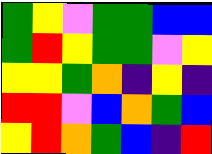[["green", "yellow", "violet", "green", "green", "blue", "blue"], ["green", "red", "yellow", "green", "green", "violet", "yellow"], ["yellow", "yellow", "green", "orange", "indigo", "yellow", "indigo"], ["red", "red", "violet", "blue", "orange", "green", "blue"], ["yellow", "red", "orange", "green", "blue", "indigo", "red"]]